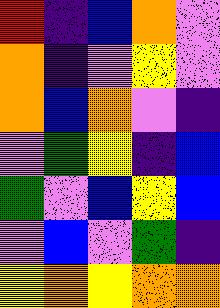[["red", "indigo", "blue", "orange", "violet"], ["orange", "indigo", "violet", "yellow", "violet"], ["orange", "blue", "orange", "violet", "indigo"], ["violet", "green", "yellow", "indigo", "blue"], ["green", "violet", "blue", "yellow", "blue"], ["violet", "blue", "violet", "green", "indigo"], ["yellow", "orange", "yellow", "orange", "orange"]]